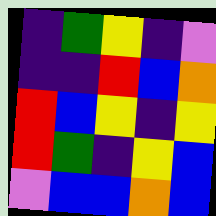[["indigo", "green", "yellow", "indigo", "violet"], ["indigo", "indigo", "red", "blue", "orange"], ["red", "blue", "yellow", "indigo", "yellow"], ["red", "green", "indigo", "yellow", "blue"], ["violet", "blue", "blue", "orange", "blue"]]